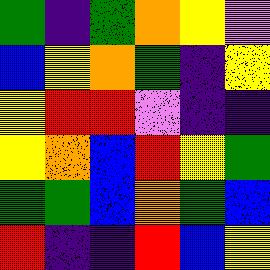[["green", "indigo", "green", "orange", "yellow", "violet"], ["blue", "yellow", "orange", "green", "indigo", "yellow"], ["yellow", "red", "red", "violet", "indigo", "indigo"], ["yellow", "orange", "blue", "red", "yellow", "green"], ["green", "green", "blue", "orange", "green", "blue"], ["red", "indigo", "indigo", "red", "blue", "yellow"]]